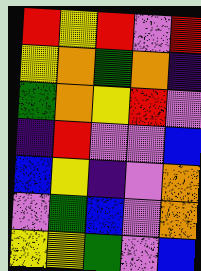[["red", "yellow", "red", "violet", "red"], ["yellow", "orange", "green", "orange", "indigo"], ["green", "orange", "yellow", "red", "violet"], ["indigo", "red", "violet", "violet", "blue"], ["blue", "yellow", "indigo", "violet", "orange"], ["violet", "green", "blue", "violet", "orange"], ["yellow", "yellow", "green", "violet", "blue"]]